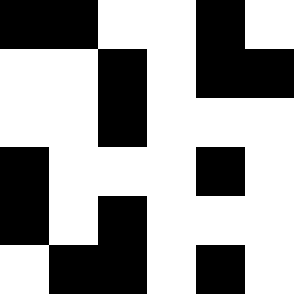[["black", "black", "white", "white", "black", "white"], ["white", "white", "black", "white", "black", "black"], ["white", "white", "black", "white", "white", "white"], ["black", "white", "white", "white", "black", "white"], ["black", "white", "black", "white", "white", "white"], ["white", "black", "black", "white", "black", "white"]]